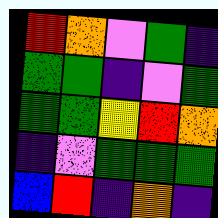[["red", "orange", "violet", "green", "indigo"], ["green", "green", "indigo", "violet", "green"], ["green", "green", "yellow", "red", "orange"], ["indigo", "violet", "green", "green", "green"], ["blue", "red", "indigo", "orange", "indigo"]]